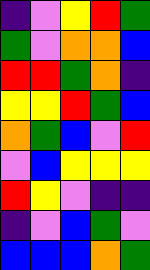[["indigo", "violet", "yellow", "red", "green"], ["green", "violet", "orange", "orange", "blue"], ["red", "red", "green", "orange", "indigo"], ["yellow", "yellow", "red", "green", "blue"], ["orange", "green", "blue", "violet", "red"], ["violet", "blue", "yellow", "yellow", "yellow"], ["red", "yellow", "violet", "indigo", "indigo"], ["indigo", "violet", "blue", "green", "violet"], ["blue", "blue", "blue", "orange", "green"]]